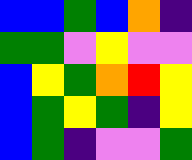[["blue", "blue", "green", "blue", "orange", "indigo"], ["green", "green", "violet", "yellow", "violet", "violet"], ["blue", "yellow", "green", "orange", "red", "yellow"], ["blue", "green", "yellow", "green", "indigo", "yellow"], ["blue", "green", "indigo", "violet", "violet", "green"]]